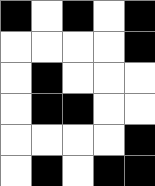[["black", "white", "black", "white", "black"], ["white", "white", "white", "white", "black"], ["white", "black", "white", "white", "white"], ["white", "black", "black", "white", "white"], ["white", "white", "white", "white", "black"], ["white", "black", "white", "black", "black"]]